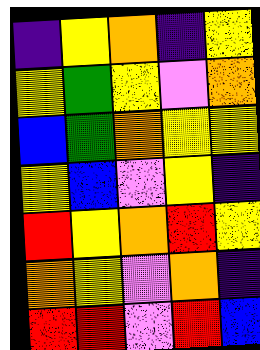[["indigo", "yellow", "orange", "indigo", "yellow"], ["yellow", "green", "yellow", "violet", "orange"], ["blue", "green", "orange", "yellow", "yellow"], ["yellow", "blue", "violet", "yellow", "indigo"], ["red", "yellow", "orange", "red", "yellow"], ["orange", "yellow", "violet", "orange", "indigo"], ["red", "red", "violet", "red", "blue"]]